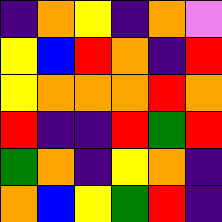[["indigo", "orange", "yellow", "indigo", "orange", "violet"], ["yellow", "blue", "red", "orange", "indigo", "red"], ["yellow", "orange", "orange", "orange", "red", "orange"], ["red", "indigo", "indigo", "red", "green", "red"], ["green", "orange", "indigo", "yellow", "orange", "indigo"], ["orange", "blue", "yellow", "green", "red", "indigo"]]